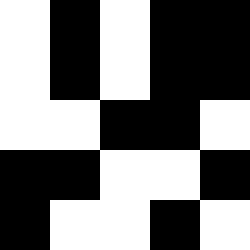[["white", "black", "white", "black", "black"], ["white", "black", "white", "black", "black"], ["white", "white", "black", "black", "white"], ["black", "black", "white", "white", "black"], ["black", "white", "white", "black", "white"]]